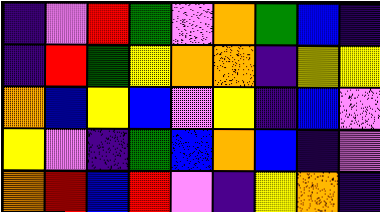[["indigo", "violet", "red", "green", "violet", "orange", "green", "blue", "indigo"], ["indigo", "red", "green", "yellow", "orange", "orange", "indigo", "yellow", "yellow"], ["orange", "blue", "yellow", "blue", "violet", "yellow", "indigo", "blue", "violet"], ["yellow", "violet", "indigo", "green", "blue", "orange", "blue", "indigo", "violet"], ["orange", "red", "blue", "red", "violet", "indigo", "yellow", "orange", "indigo"]]